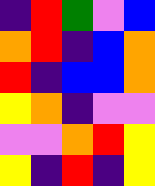[["indigo", "red", "green", "violet", "blue"], ["orange", "red", "indigo", "blue", "orange"], ["red", "indigo", "blue", "blue", "orange"], ["yellow", "orange", "indigo", "violet", "violet"], ["violet", "violet", "orange", "red", "yellow"], ["yellow", "indigo", "red", "indigo", "yellow"]]